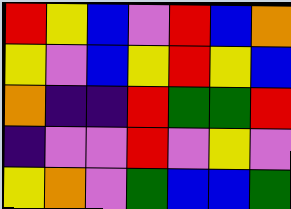[["red", "yellow", "blue", "violet", "red", "blue", "orange"], ["yellow", "violet", "blue", "yellow", "red", "yellow", "blue"], ["orange", "indigo", "indigo", "red", "green", "green", "red"], ["indigo", "violet", "violet", "red", "violet", "yellow", "violet"], ["yellow", "orange", "violet", "green", "blue", "blue", "green"]]